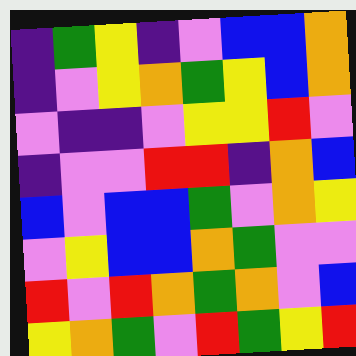[["indigo", "green", "yellow", "indigo", "violet", "blue", "blue", "orange"], ["indigo", "violet", "yellow", "orange", "green", "yellow", "blue", "orange"], ["violet", "indigo", "indigo", "violet", "yellow", "yellow", "red", "violet"], ["indigo", "violet", "violet", "red", "red", "indigo", "orange", "blue"], ["blue", "violet", "blue", "blue", "green", "violet", "orange", "yellow"], ["violet", "yellow", "blue", "blue", "orange", "green", "violet", "violet"], ["red", "violet", "red", "orange", "green", "orange", "violet", "blue"], ["yellow", "orange", "green", "violet", "red", "green", "yellow", "red"]]